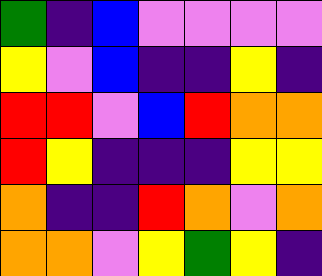[["green", "indigo", "blue", "violet", "violet", "violet", "violet"], ["yellow", "violet", "blue", "indigo", "indigo", "yellow", "indigo"], ["red", "red", "violet", "blue", "red", "orange", "orange"], ["red", "yellow", "indigo", "indigo", "indigo", "yellow", "yellow"], ["orange", "indigo", "indigo", "red", "orange", "violet", "orange"], ["orange", "orange", "violet", "yellow", "green", "yellow", "indigo"]]